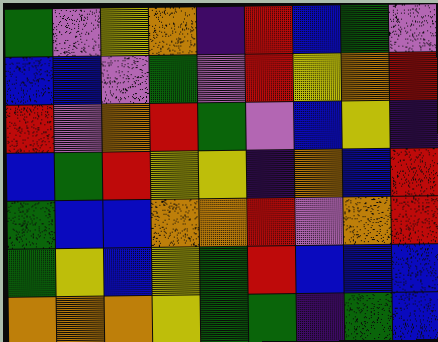[["green", "violet", "yellow", "orange", "indigo", "red", "blue", "green", "violet"], ["blue", "blue", "violet", "green", "violet", "red", "yellow", "orange", "red"], ["red", "violet", "orange", "red", "green", "violet", "blue", "yellow", "indigo"], ["blue", "green", "red", "yellow", "yellow", "indigo", "orange", "blue", "red"], ["green", "blue", "blue", "orange", "orange", "red", "violet", "orange", "red"], ["green", "yellow", "blue", "yellow", "green", "red", "blue", "blue", "blue"], ["orange", "orange", "orange", "yellow", "green", "green", "indigo", "green", "blue"]]